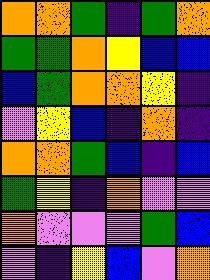[["orange", "orange", "green", "indigo", "green", "orange"], ["green", "green", "orange", "yellow", "blue", "blue"], ["blue", "green", "orange", "orange", "yellow", "indigo"], ["violet", "yellow", "blue", "indigo", "orange", "indigo"], ["orange", "orange", "green", "blue", "indigo", "blue"], ["green", "yellow", "indigo", "orange", "violet", "violet"], ["orange", "violet", "violet", "violet", "green", "blue"], ["violet", "indigo", "yellow", "blue", "violet", "orange"]]